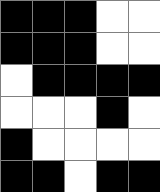[["black", "black", "black", "white", "white"], ["black", "black", "black", "white", "white"], ["white", "black", "black", "black", "black"], ["white", "white", "white", "black", "white"], ["black", "white", "white", "white", "white"], ["black", "black", "white", "black", "black"]]